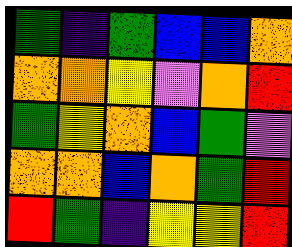[["green", "indigo", "green", "blue", "blue", "orange"], ["orange", "orange", "yellow", "violet", "orange", "red"], ["green", "yellow", "orange", "blue", "green", "violet"], ["orange", "orange", "blue", "orange", "green", "red"], ["red", "green", "indigo", "yellow", "yellow", "red"]]